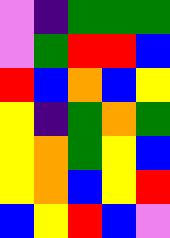[["violet", "indigo", "green", "green", "green"], ["violet", "green", "red", "red", "blue"], ["red", "blue", "orange", "blue", "yellow"], ["yellow", "indigo", "green", "orange", "green"], ["yellow", "orange", "green", "yellow", "blue"], ["yellow", "orange", "blue", "yellow", "red"], ["blue", "yellow", "red", "blue", "violet"]]